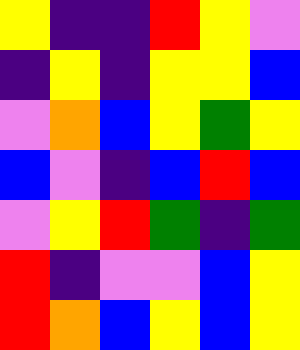[["yellow", "indigo", "indigo", "red", "yellow", "violet"], ["indigo", "yellow", "indigo", "yellow", "yellow", "blue"], ["violet", "orange", "blue", "yellow", "green", "yellow"], ["blue", "violet", "indigo", "blue", "red", "blue"], ["violet", "yellow", "red", "green", "indigo", "green"], ["red", "indigo", "violet", "violet", "blue", "yellow"], ["red", "orange", "blue", "yellow", "blue", "yellow"]]